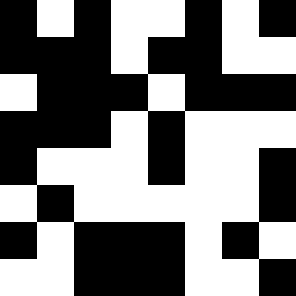[["black", "white", "black", "white", "white", "black", "white", "black"], ["black", "black", "black", "white", "black", "black", "white", "white"], ["white", "black", "black", "black", "white", "black", "black", "black"], ["black", "black", "black", "white", "black", "white", "white", "white"], ["black", "white", "white", "white", "black", "white", "white", "black"], ["white", "black", "white", "white", "white", "white", "white", "black"], ["black", "white", "black", "black", "black", "white", "black", "white"], ["white", "white", "black", "black", "black", "white", "white", "black"]]